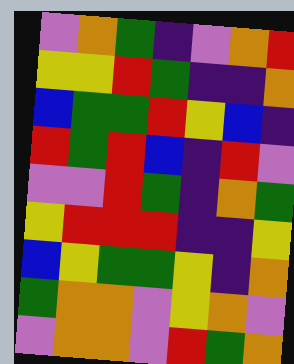[["violet", "orange", "green", "indigo", "violet", "orange", "red"], ["yellow", "yellow", "red", "green", "indigo", "indigo", "orange"], ["blue", "green", "green", "red", "yellow", "blue", "indigo"], ["red", "green", "red", "blue", "indigo", "red", "violet"], ["violet", "violet", "red", "green", "indigo", "orange", "green"], ["yellow", "red", "red", "red", "indigo", "indigo", "yellow"], ["blue", "yellow", "green", "green", "yellow", "indigo", "orange"], ["green", "orange", "orange", "violet", "yellow", "orange", "violet"], ["violet", "orange", "orange", "violet", "red", "green", "orange"]]